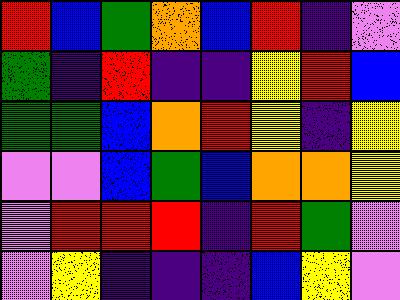[["red", "blue", "green", "orange", "blue", "red", "indigo", "violet"], ["green", "indigo", "red", "indigo", "indigo", "yellow", "red", "blue"], ["green", "green", "blue", "orange", "red", "yellow", "indigo", "yellow"], ["violet", "violet", "blue", "green", "blue", "orange", "orange", "yellow"], ["violet", "red", "red", "red", "indigo", "red", "green", "violet"], ["violet", "yellow", "indigo", "indigo", "indigo", "blue", "yellow", "violet"]]